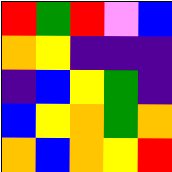[["red", "green", "red", "violet", "blue"], ["orange", "yellow", "indigo", "indigo", "indigo"], ["indigo", "blue", "yellow", "green", "indigo"], ["blue", "yellow", "orange", "green", "orange"], ["orange", "blue", "orange", "yellow", "red"]]